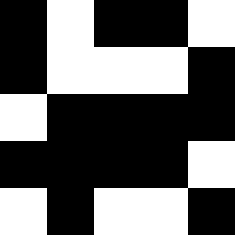[["black", "white", "black", "black", "white"], ["black", "white", "white", "white", "black"], ["white", "black", "black", "black", "black"], ["black", "black", "black", "black", "white"], ["white", "black", "white", "white", "black"]]